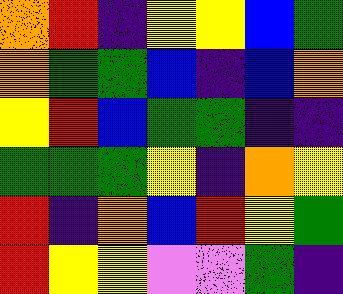[["orange", "red", "indigo", "yellow", "yellow", "blue", "green"], ["orange", "green", "green", "blue", "indigo", "blue", "orange"], ["yellow", "red", "blue", "green", "green", "indigo", "indigo"], ["green", "green", "green", "yellow", "indigo", "orange", "yellow"], ["red", "indigo", "orange", "blue", "red", "yellow", "green"], ["red", "yellow", "yellow", "violet", "violet", "green", "indigo"]]